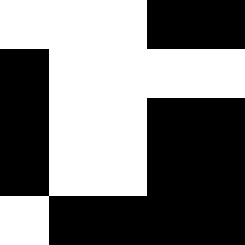[["white", "white", "white", "black", "black"], ["black", "white", "white", "white", "white"], ["black", "white", "white", "black", "black"], ["black", "white", "white", "black", "black"], ["white", "black", "black", "black", "black"]]